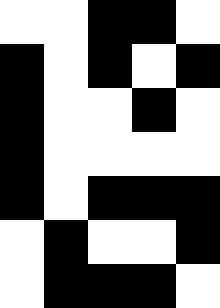[["white", "white", "black", "black", "white"], ["black", "white", "black", "white", "black"], ["black", "white", "white", "black", "white"], ["black", "white", "white", "white", "white"], ["black", "white", "black", "black", "black"], ["white", "black", "white", "white", "black"], ["white", "black", "black", "black", "white"]]